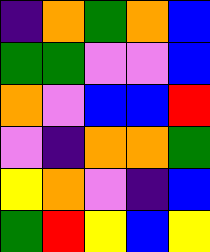[["indigo", "orange", "green", "orange", "blue"], ["green", "green", "violet", "violet", "blue"], ["orange", "violet", "blue", "blue", "red"], ["violet", "indigo", "orange", "orange", "green"], ["yellow", "orange", "violet", "indigo", "blue"], ["green", "red", "yellow", "blue", "yellow"]]